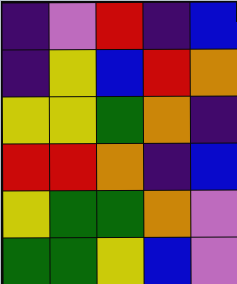[["indigo", "violet", "red", "indigo", "blue"], ["indigo", "yellow", "blue", "red", "orange"], ["yellow", "yellow", "green", "orange", "indigo"], ["red", "red", "orange", "indigo", "blue"], ["yellow", "green", "green", "orange", "violet"], ["green", "green", "yellow", "blue", "violet"]]